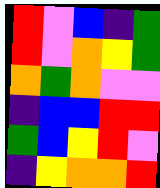[["red", "violet", "blue", "indigo", "green"], ["red", "violet", "orange", "yellow", "green"], ["orange", "green", "orange", "violet", "violet"], ["indigo", "blue", "blue", "red", "red"], ["green", "blue", "yellow", "red", "violet"], ["indigo", "yellow", "orange", "orange", "red"]]